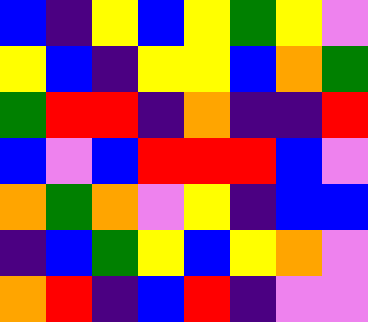[["blue", "indigo", "yellow", "blue", "yellow", "green", "yellow", "violet"], ["yellow", "blue", "indigo", "yellow", "yellow", "blue", "orange", "green"], ["green", "red", "red", "indigo", "orange", "indigo", "indigo", "red"], ["blue", "violet", "blue", "red", "red", "red", "blue", "violet"], ["orange", "green", "orange", "violet", "yellow", "indigo", "blue", "blue"], ["indigo", "blue", "green", "yellow", "blue", "yellow", "orange", "violet"], ["orange", "red", "indigo", "blue", "red", "indigo", "violet", "violet"]]